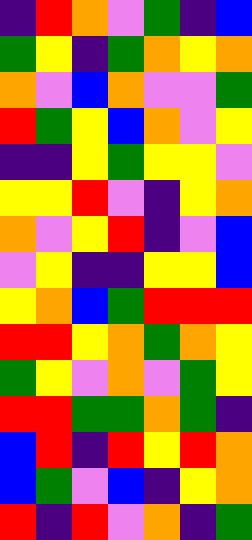[["indigo", "red", "orange", "violet", "green", "indigo", "blue"], ["green", "yellow", "indigo", "green", "orange", "yellow", "orange"], ["orange", "violet", "blue", "orange", "violet", "violet", "green"], ["red", "green", "yellow", "blue", "orange", "violet", "yellow"], ["indigo", "indigo", "yellow", "green", "yellow", "yellow", "violet"], ["yellow", "yellow", "red", "violet", "indigo", "yellow", "orange"], ["orange", "violet", "yellow", "red", "indigo", "violet", "blue"], ["violet", "yellow", "indigo", "indigo", "yellow", "yellow", "blue"], ["yellow", "orange", "blue", "green", "red", "red", "red"], ["red", "red", "yellow", "orange", "green", "orange", "yellow"], ["green", "yellow", "violet", "orange", "violet", "green", "yellow"], ["red", "red", "green", "green", "orange", "green", "indigo"], ["blue", "red", "indigo", "red", "yellow", "red", "orange"], ["blue", "green", "violet", "blue", "indigo", "yellow", "orange"], ["red", "indigo", "red", "violet", "orange", "indigo", "green"]]